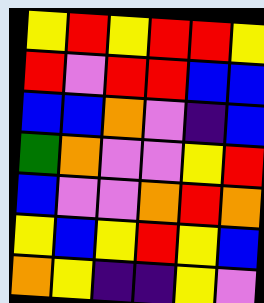[["yellow", "red", "yellow", "red", "red", "yellow"], ["red", "violet", "red", "red", "blue", "blue"], ["blue", "blue", "orange", "violet", "indigo", "blue"], ["green", "orange", "violet", "violet", "yellow", "red"], ["blue", "violet", "violet", "orange", "red", "orange"], ["yellow", "blue", "yellow", "red", "yellow", "blue"], ["orange", "yellow", "indigo", "indigo", "yellow", "violet"]]